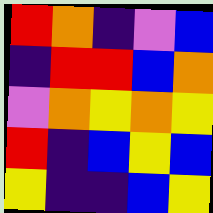[["red", "orange", "indigo", "violet", "blue"], ["indigo", "red", "red", "blue", "orange"], ["violet", "orange", "yellow", "orange", "yellow"], ["red", "indigo", "blue", "yellow", "blue"], ["yellow", "indigo", "indigo", "blue", "yellow"]]